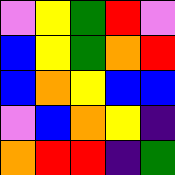[["violet", "yellow", "green", "red", "violet"], ["blue", "yellow", "green", "orange", "red"], ["blue", "orange", "yellow", "blue", "blue"], ["violet", "blue", "orange", "yellow", "indigo"], ["orange", "red", "red", "indigo", "green"]]